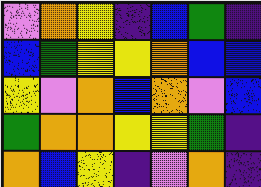[["violet", "orange", "yellow", "indigo", "blue", "green", "indigo"], ["blue", "green", "yellow", "yellow", "orange", "blue", "blue"], ["yellow", "violet", "orange", "blue", "orange", "violet", "blue"], ["green", "orange", "orange", "yellow", "yellow", "green", "indigo"], ["orange", "blue", "yellow", "indigo", "violet", "orange", "indigo"]]